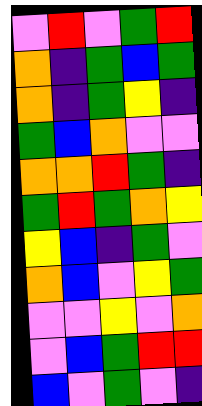[["violet", "red", "violet", "green", "red"], ["orange", "indigo", "green", "blue", "green"], ["orange", "indigo", "green", "yellow", "indigo"], ["green", "blue", "orange", "violet", "violet"], ["orange", "orange", "red", "green", "indigo"], ["green", "red", "green", "orange", "yellow"], ["yellow", "blue", "indigo", "green", "violet"], ["orange", "blue", "violet", "yellow", "green"], ["violet", "violet", "yellow", "violet", "orange"], ["violet", "blue", "green", "red", "red"], ["blue", "violet", "green", "violet", "indigo"]]